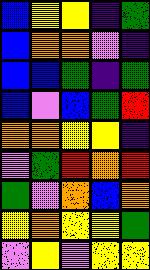[["blue", "yellow", "yellow", "indigo", "green"], ["blue", "orange", "orange", "violet", "indigo"], ["blue", "blue", "green", "indigo", "green"], ["blue", "violet", "blue", "green", "red"], ["orange", "orange", "yellow", "yellow", "indigo"], ["violet", "green", "red", "orange", "red"], ["green", "violet", "orange", "blue", "orange"], ["yellow", "orange", "yellow", "yellow", "green"], ["violet", "yellow", "violet", "yellow", "yellow"]]